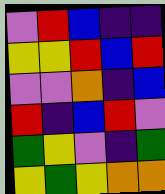[["violet", "red", "blue", "indigo", "indigo"], ["yellow", "yellow", "red", "blue", "red"], ["violet", "violet", "orange", "indigo", "blue"], ["red", "indigo", "blue", "red", "violet"], ["green", "yellow", "violet", "indigo", "green"], ["yellow", "green", "yellow", "orange", "orange"]]